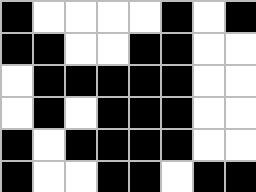[["black", "white", "white", "white", "white", "black", "white", "black"], ["black", "black", "white", "white", "black", "black", "white", "white"], ["white", "black", "black", "black", "black", "black", "white", "white"], ["white", "black", "white", "black", "black", "black", "white", "white"], ["black", "white", "black", "black", "black", "black", "white", "white"], ["black", "white", "white", "black", "black", "white", "black", "black"]]